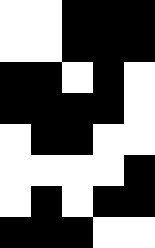[["white", "white", "black", "black", "black"], ["white", "white", "black", "black", "black"], ["black", "black", "white", "black", "white"], ["black", "black", "black", "black", "white"], ["white", "black", "black", "white", "white"], ["white", "white", "white", "white", "black"], ["white", "black", "white", "black", "black"], ["black", "black", "black", "white", "white"]]